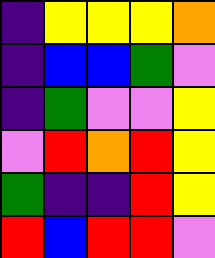[["indigo", "yellow", "yellow", "yellow", "orange"], ["indigo", "blue", "blue", "green", "violet"], ["indigo", "green", "violet", "violet", "yellow"], ["violet", "red", "orange", "red", "yellow"], ["green", "indigo", "indigo", "red", "yellow"], ["red", "blue", "red", "red", "violet"]]